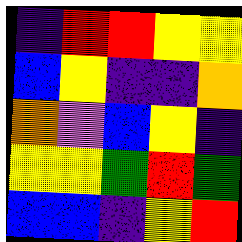[["indigo", "red", "red", "yellow", "yellow"], ["blue", "yellow", "indigo", "indigo", "orange"], ["orange", "violet", "blue", "yellow", "indigo"], ["yellow", "yellow", "green", "red", "green"], ["blue", "blue", "indigo", "yellow", "red"]]